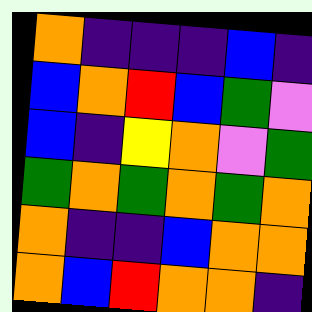[["orange", "indigo", "indigo", "indigo", "blue", "indigo"], ["blue", "orange", "red", "blue", "green", "violet"], ["blue", "indigo", "yellow", "orange", "violet", "green"], ["green", "orange", "green", "orange", "green", "orange"], ["orange", "indigo", "indigo", "blue", "orange", "orange"], ["orange", "blue", "red", "orange", "orange", "indigo"]]